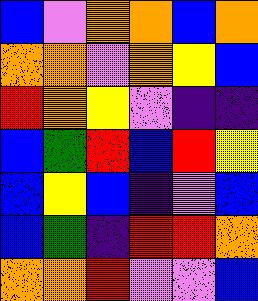[["blue", "violet", "orange", "orange", "blue", "orange"], ["orange", "orange", "violet", "orange", "yellow", "blue"], ["red", "orange", "yellow", "violet", "indigo", "indigo"], ["blue", "green", "red", "blue", "red", "yellow"], ["blue", "yellow", "blue", "indigo", "violet", "blue"], ["blue", "green", "indigo", "red", "red", "orange"], ["orange", "orange", "red", "violet", "violet", "blue"]]